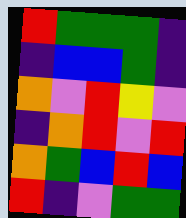[["red", "green", "green", "green", "indigo"], ["indigo", "blue", "blue", "green", "indigo"], ["orange", "violet", "red", "yellow", "violet"], ["indigo", "orange", "red", "violet", "red"], ["orange", "green", "blue", "red", "blue"], ["red", "indigo", "violet", "green", "green"]]